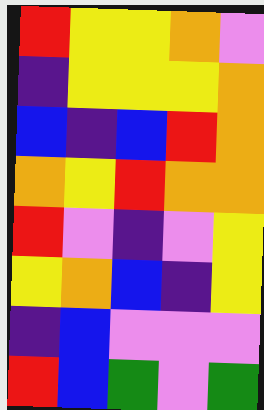[["red", "yellow", "yellow", "orange", "violet"], ["indigo", "yellow", "yellow", "yellow", "orange"], ["blue", "indigo", "blue", "red", "orange"], ["orange", "yellow", "red", "orange", "orange"], ["red", "violet", "indigo", "violet", "yellow"], ["yellow", "orange", "blue", "indigo", "yellow"], ["indigo", "blue", "violet", "violet", "violet"], ["red", "blue", "green", "violet", "green"]]